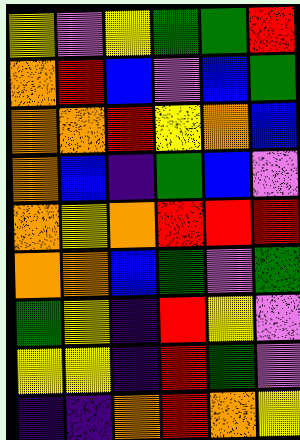[["yellow", "violet", "yellow", "green", "green", "red"], ["orange", "red", "blue", "violet", "blue", "green"], ["orange", "orange", "red", "yellow", "orange", "blue"], ["orange", "blue", "indigo", "green", "blue", "violet"], ["orange", "yellow", "orange", "red", "red", "red"], ["orange", "orange", "blue", "green", "violet", "green"], ["green", "yellow", "indigo", "red", "yellow", "violet"], ["yellow", "yellow", "indigo", "red", "green", "violet"], ["indigo", "indigo", "orange", "red", "orange", "yellow"]]